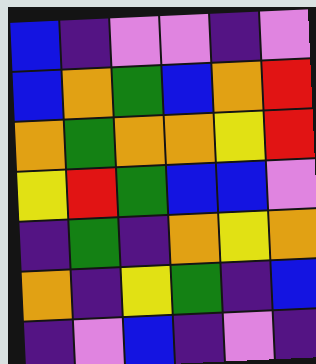[["blue", "indigo", "violet", "violet", "indigo", "violet"], ["blue", "orange", "green", "blue", "orange", "red"], ["orange", "green", "orange", "orange", "yellow", "red"], ["yellow", "red", "green", "blue", "blue", "violet"], ["indigo", "green", "indigo", "orange", "yellow", "orange"], ["orange", "indigo", "yellow", "green", "indigo", "blue"], ["indigo", "violet", "blue", "indigo", "violet", "indigo"]]